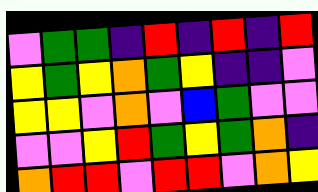[["violet", "green", "green", "indigo", "red", "indigo", "red", "indigo", "red"], ["yellow", "green", "yellow", "orange", "green", "yellow", "indigo", "indigo", "violet"], ["yellow", "yellow", "violet", "orange", "violet", "blue", "green", "violet", "violet"], ["violet", "violet", "yellow", "red", "green", "yellow", "green", "orange", "indigo"], ["orange", "red", "red", "violet", "red", "red", "violet", "orange", "yellow"]]